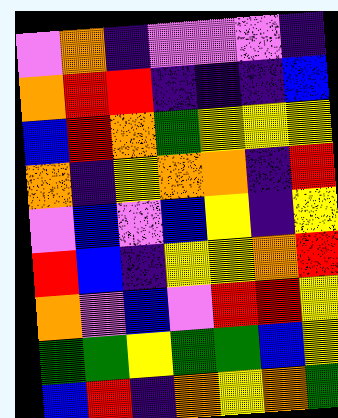[["violet", "orange", "indigo", "violet", "violet", "violet", "indigo"], ["orange", "red", "red", "indigo", "indigo", "indigo", "blue"], ["blue", "red", "orange", "green", "yellow", "yellow", "yellow"], ["orange", "indigo", "yellow", "orange", "orange", "indigo", "red"], ["violet", "blue", "violet", "blue", "yellow", "indigo", "yellow"], ["red", "blue", "indigo", "yellow", "yellow", "orange", "red"], ["orange", "violet", "blue", "violet", "red", "red", "yellow"], ["green", "green", "yellow", "green", "green", "blue", "yellow"], ["blue", "red", "indigo", "orange", "yellow", "orange", "green"]]